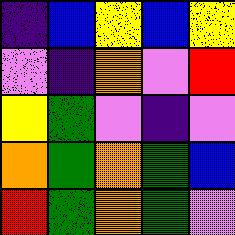[["indigo", "blue", "yellow", "blue", "yellow"], ["violet", "indigo", "orange", "violet", "red"], ["yellow", "green", "violet", "indigo", "violet"], ["orange", "green", "orange", "green", "blue"], ["red", "green", "orange", "green", "violet"]]